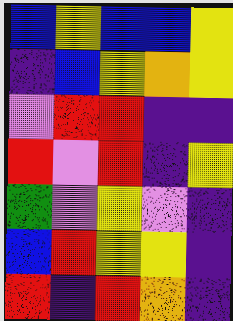[["blue", "yellow", "blue", "blue", "yellow"], ["indigo", "blue", "yellow", "orange", "yellow"], ["violet", "red", "red", "indigo", "indigo"], ["red", "violet", "red", "indigo", "yellow"], ["green", "violet", "yellow", "violet", "indigo"], ["blue", "red", "yellow", "yellow", "indigo"], ["red", "indigo", "red", "orange", "indigo"]]